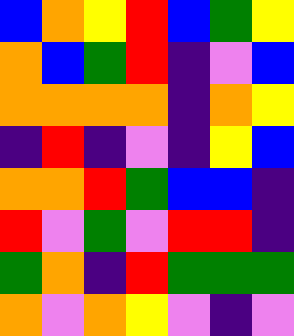[["blue", "orange", "yellow", "red", "blue", "green", "yellow"], ["orange", "blue", "green", "red", "indigo", "violet", "blue"], ["orange", "orange", "orange", "orange", "indigo", "orange", "yellow"], ["indigo", "red", "indigo", "violet", "indigo", "yellow", "blue"], ["orange", "orange", "red", "green", "blue", "blue", "indigo"], ["red", "violet", "green", "violet", "red", "red", "indigo"], ["green", "orange", "indigo", "red", "green", "green", "green"], ["orange", "violet", "orange", "yellow", "violet", "indigo", "violet"]]